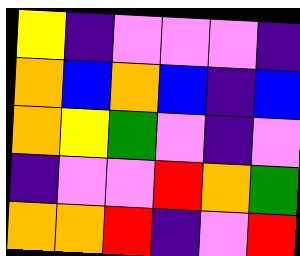[["yellow", "indigo", "violet", "violet", "violet", "indigo"], ["orange", "blue", "orange", "blue", "indigo", "blue"], ["orange", "yellow", "green", "violet", "indigo", "violet"], ["indigo", "violet", "violet", "red", "orange", "green"], ["orange", "orange", "red", "indigo", "violet", "red"]]